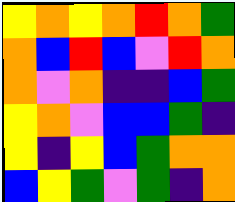[["yellow", "orange", "yellow", "orange", "red", "orange", "green"], ["orange", "blue", "red", "blue", "violet", "red", "orange"], ["orange", "violet", "orange", "indigo", "indigo", "blue", "green"], ["yellow", "orange", "violet", "blue", "blue", "green", "indigo"], ["yellow", "indigo", "yellow", "blue", "green", "orange", "orange"], ["blue", "yellow", "green", "violet", "green", "indigo", "orange"]]